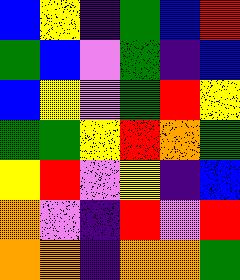[["blue", "yellow", "indigo", "green", "blue", "red"], ["green", "blue", "violet", "green", "indigo", "blue"], ["blue", "yellow", "violet", "green", "red", "yellow"], ["green", "green", "yellow", "red", "orange", "green"], ["yellow", "red", "violet", "yellow", "indigo", "blue"], ["orange", "violet", "indigo", "red", "violet", "red"], ["orange", "orange", "indigo", "orange", "orange", "green"]]